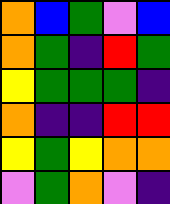[["orange", "blue", "green", "violet", "blue"], ["orange", "green", "indigo", "red", "green"], ["yellow", "green", "green", "green", "indigo"], ["orange", "indigo", "indigo", "red", "red"], ["yellow", "green", "yellow", "orange", "orange"], ["violet", "green", "orange", "violet", "indigo"]]